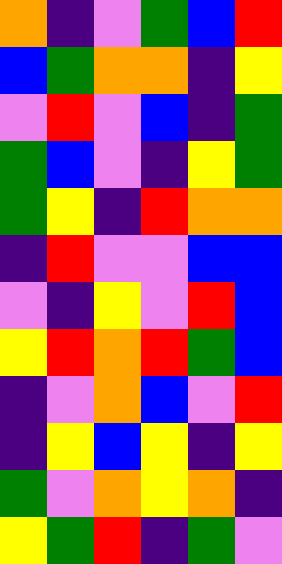[["orange", "indigo", "violet", "green", "blue", "red"], ["blue", "green", "orange", "orange", "indigo", "yellow"], ["violet", "red", "violet", "blue", "indigo", "green"], ["green", "blue", "violet", "indigo", "yellow", "green"], ["green", "yellow", "indigo", "red", "orange", "orange"], ["indigo", "red", "violet", "violet", "blue", "blue"], ["violet", "indigo", "yellow", "violet", "red", "blue"], ["yellow", "red", "orange", "red", "green", "blue"], ["indigo", "violet", "orange", "blue", "violet", "red"], ["indigo", "yellow", "blue", "yellow", "indigo", "yellow"], ["green", "violet", "orange", "yellow", "orange", "indigo"], ["yellow", "green", "red", "indigo", "green", "violet"]]